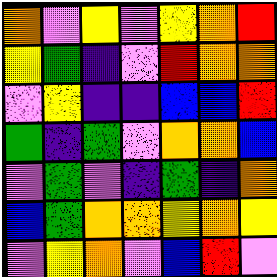[["orange", "violet", "yellow", "violet", "yellow", "orange", "red"], ["yellow", "green", "indigo", "violet", "red", "orange", "orange"], ["violet", "yellow", "indigo", "indigo", "blue", "blue", "red"], ["green", "indigo", "green", "violet", "orange", "orange", "blue"], ["violet", "green", "violet", "indigo", "green", "indigo", "orange"], ["blue", "green", "orange", "orange", "yellow", "orange", "yellow"], ["violet", "yellow", "orange", "violet", "blue", "red", "violet"]]